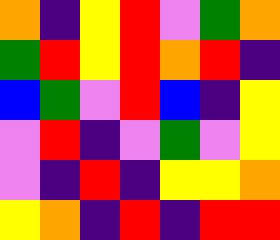[["orange", "indigo", "yellow", "red", "violet", "green", "orange"], ["green", "red", "yellow", "red", "orange", "red", "indigo"], ["blue", "green", "violet", "red", "blue", "indigo", "yellow"], ["violet", "red", "indigo", "violet", "green", "violet", "yellow"], ["violet", "indigo", "red", "indigo", "yellow", "yellow", "orange"], ["yellow", "orange", "indigo", "red", "indigo", "red", "red"]]